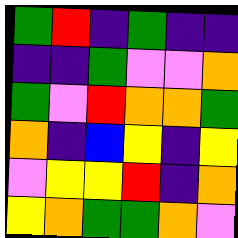[["green", "red", "indigo", "green", "indigo", "indigo"], ["indigo", "indigo", "green", "violet", "violet", "orange"], ["green", "violet", "red", "orange", "orange", "green"], ["orange", "indigo", "blue", "yellow", "indigo", "yellow"], ["violet", "yellow", "yellow", "red", "indigo", "orange"], ["yellow", "orange", "green", "green", "orange", "violet"]]